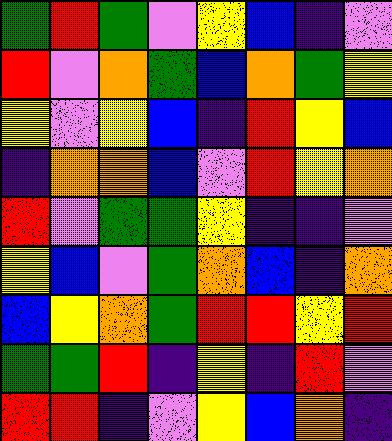[["green", "red", "green", "violet", "yellow", "blue", "indigo", "violet"], ["red", "violet", "orange", "green", "blue", "orange", "green", "yellow"], ["yellow", "violet", "yellow", "blue", "indigo", "red", "yellow", "blue"], ["indigo", "orange", "orange", "blue", "violet", "red", "yellow", "orange"], ["red", "violet", "green", "green", "yellow", "indigo", "indigo", "violet"], ["yellow", "blue", "violet", "green", "orange", "blue", "indigo", "orange"], ["blue", "yellow", "orange", "green", "red", "red", "yellow", "red"], ["green", "green", "red", "indigo", "yellow", "indigo", "red", "violet"], ["red", "red", "indigo", "violet", "yellow", "blue", "orange", "indigo"]]